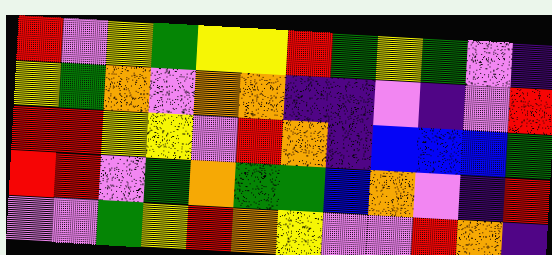[["red", "violet", "yellow", "green", "yellow", "yellow", "red", "green", "yellow", "green", "violet", "indigo"], ["yellow", "green", "orange", "violet", "orange", "orange", "indigo", "indigo", "violet", "indigo", "violet", "red"], ["red", "red", "yellow", "yellow", "violet", "red", "orange", "indigo", "blue", "blue", "blue", "green"], ["red", "red", "violet", "green", "orange", "green", "green", "blue", "orange", "violet", "indigo", "red"], ["violet", "violet", "green", "yellow", "red", "orange", "yellow", "violet", "violet", "red", "orange", "indigo"]]